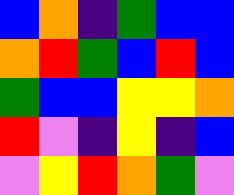[["blue", "orange", "indigo", "green", "blue", "blue"], ["orange", "red", "green", "blue", "red", "blue"], ["green", "blue", "blue", "yellow", "yellow", "orange"], ["red", "violet", "indigo", "yellow", "indigo", "blue"], ["violet", "yellow", "red", "orange", "green", "violet"]]